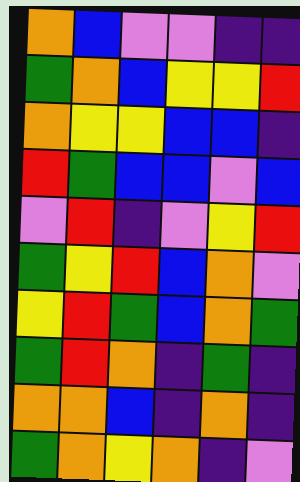[["orange", "blue", "violet", "violet", "indigo", "indigo"], ["green", "orange", "blue", "yellow", "yellow", "red"], ["orange", "yellow", "yellow", "blue", "blue", "indigo"], ["red", "green", "blue", "blue", "violet", "blue"], ["violet", "red", "indigo", "violet", "yellow", "red"], ["green", "yellow", "red", "blue", "orange", "violet"], ["yellow", "red", "green", "blue", "orange", "green"], ["green", "red", "orange", "indigo", "green", "indigo"], ["orange", "orange", "blue", "indigo", "orange", "indigo"], ["green", "orange", "yellow", "orange", "indigo", "violet"]]